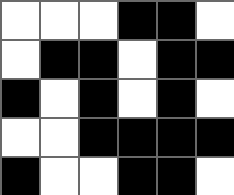[["white", "white", "white", "black", "black", "white"], ["white", "black", "black", "white", "black", "black"], ["black", "white", "black", "white", "black", "white"], ["white", "white", "black", "black", "black", "black"], ["black", "white", "white", "black", "black", "white"]]